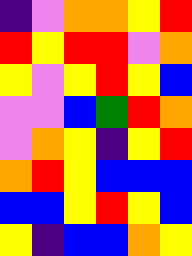[["indigo", "violet", "orange", "orange", "yellow", "red"], ["red", "yellow", "red", "red", "violet", "orange"], ["yellow", "violet", "yellow", "red", "yellow", "blue"], ["violet", "violet", "blue", "green", "red", "orange"], ["violet", "orange", "yellow", "indigo", "yellow", "red"], ["orange", "red", "yellow", "blue", "blue", "blue"], ["blue", "blue", "yellow", "red", "yellow", "blue"], ["yellow", "indigo", "blue", "blue", "orange", "yellow"]]